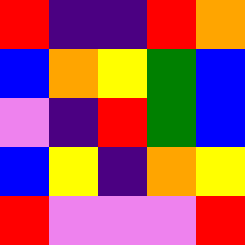[["red", "indigo", "indigo", "red", "orange"], ["blue", "orange", "yellow", "green", "blue"], ["violet", "indigo", "red", "green", "blue"], ["blue", "yellow", "indigo", "orange", "yellow"], ["red", "violet", "violet", "violet", "red"]]